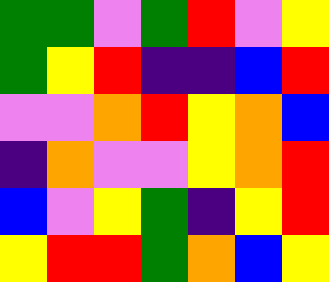[["green", "green", "violet", "green", "red", "violet", "yellow"], ["green", "yellow", "red", "indigo", "indigo", "blue", "red"], ["violet", "violet", "orange", "red", "yellow", "orange", "blue"], ["indigo", "orange", "violet", "violet", "yellow", "orange", "red"], ["blue", "violet", "yellow", "green", "indigo", "yellow", "red"], ["yellow", "red", "red", "green", "orange", "blue", "yellow"]]